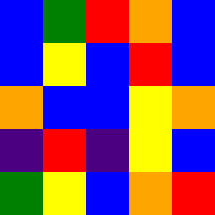[["blue", "green", "red", "orange", "blue"], ["blue", "yellow", "blue", "red", "blue"], ["orange", "blue", "blue", "yellow", "orange"], ["indigo", "red", "indigo", "yellow", "blue"], ["green", "yellow", "blue", "orange", "red"]]